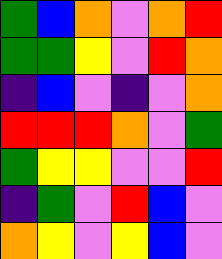[["green", "blue", "orange", "violet", "orange", "red"], ["green", "green", "yellow", "violet", "red", "orange"], ["indigo", "blue", "violet", "indigo", "violet", "orange"], ["red", "red", "red", "orange", "violet", "green"], ["green", "yellow", "yellow", "violet", "violet", "red"], ["indigo", "green", "violet", "red", "blue", "violet"], ["orange", "yellow", "violet", "yellow", "blue", "violet"]]